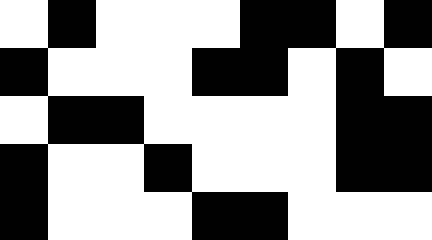[["white", "black", "white", "white", "white", "black", "black", "white", "black"], ["black", "white", "white", "white", "black", "black", "white", "black", "white"], ["white", "black", "black", "white", "white", "white", "white", "black", "black"], ["black", "white", "white", "black", "white", "white", "white", "black", "black"], ["black", "white", "white", "white", "black", "black", "white", "white", "white"]]